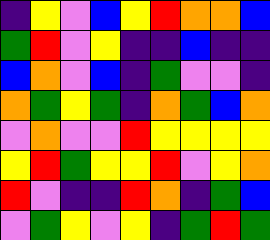[["indigo", "yellow", "violet", "blue", "yellow", "red", "orange", "orange", "blue"], ["green", "red", "violet", "yellow", "indigo", "indigo", "blue", "indigo", "indigo"], ["blue", "orange", "violet", "blue", "indigo", "green", "violet", "violet", "indigo"], ["orange", "green", "yellow", "green", "indigo", "orange", "green", "blue", "orange"], ["violet", "orange", "violet", "violet", "red", "yellow", "yellow", "yellow", "yellow"], ["yellow", "red", "green", "yellow", "yellow", "red", "violet", "yellow", "orange"], ["red", "violet", "indigo", "indigo", "red", "orange", "indigo", "green", "blue"], ["violet", "green", "yellow", "violet", "yellow", "indigo", "green", "red", "green"]]